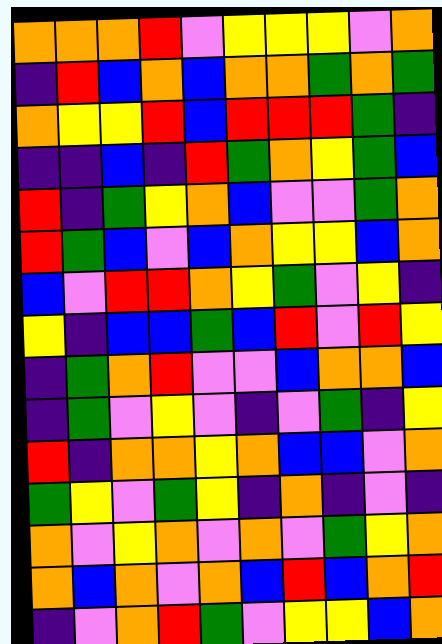[["orange", "orange", "orange", "red", "violet", "yellow", "yellow", "yellow", "violet", "orange"], ["indigo", "red", "blue", "orange", "blue", "orange", "orange", "green", "orange", "green"], ["orange", "yellow", "yellow", "red", "blue", "red", "red", "red", "green", "indigo"], ["indigo", "indigo", "blue", "indigo", "red", "green", "orange", "yellow", "green", "blue"], ["red", "indigo", "green", "yellow", "orange", "blue", "violet", "violet", "green", "orange"], ["red", "green", "blue", "violet", "blue", "orange", "yellow", "yellow", "blue", "orange"], ["blue", "violet", "red", "red", "orange", "yellow", "green", "violet", "yellow", "indigo"], ["yellow", "indigo", "blue", "blue", "green", "blue", "red", "violet", "red", "yellow"], ["indigo", "green", "orange", "red", "violet", "violet", "blue", "orange", "orange", "blue"], ["indigo", "green", "violet", "yellow", "violet", "indigo", "violet", "green", "indigo", "yellow"], ["red", "indigo", "orange", "orange", "yellow", "orange", "blue", "blue", "violet", "orange"], ["green", "yellow", "violet", "green", "yellow", "indigo", "orange", "indigo", "violet", "indigo"], ["orange", "violet", "yellow", "orange", "violet", "orange", "violet", "green", "yellow", "orange"], ["orange", "blue", "orange", "violet", "orange", "blue", "red", "blue", "orange", "red"], ["indigo", "violet", "orange", "red", "green", "violet", "yellow", "yellow", "blue", "orange"]]